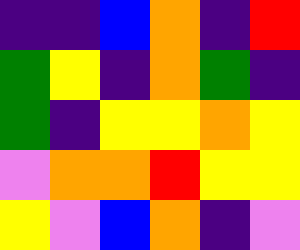[["indigo", "indigo", "blue", "orange", "indigo", "red"], ["green", "yellow", "indigo", "orange", "green", "indigo"], ["green", "indigo", "yellow", "yellow", "orange", "yellow"], ["violet", "orange", "orange", "red", "yellow", "yellow"], ["yellow", "violet", "blue", "orange", "indigo", "violet"]]